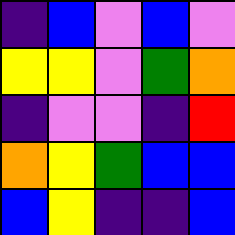[["indigo", "blue", "violet", "blue", "violet"], ["yellow", "yellow", "violet", "green", "orange"], ["indigo", "violet", "violet", "indigo", "red"], ["orange", "yellow", "green", "blue", "blue"], ["blue", "yellow", "indigo", "indigo", "blue"]]